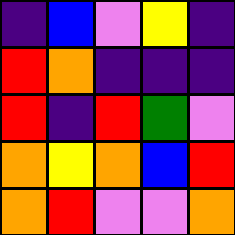[["indigo", "blue", "violet", "yellow", "indigo"], ["red", "orange", "indigo", "indigo", "indigo"], ["red", "indigo", "red", "green", "violet"], ["orange", "yellow", "orange", "blue", "red"], ["orange", "red", "violet", "violet", "orange"]]